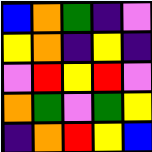[["blue", "orange", "green", "indigo", "violet"], ["yellow", "orange", "indigo", "yellow", "indigo"], ["violet", "red", "yellow", "red", "violet"], ["orange", "green", "violet", "green", "yellow"], ["indigo", "orange", "red", "yellow", "blue"]]